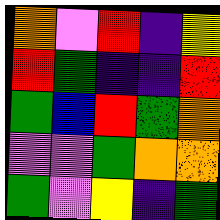[["orange", "violet", "red", "indigo", "yellow"], ["red", "green", "indigo", "indigo", "red"], ["green", "blue", "red", "green", "orange"], ["violet", "violet", "green", "orange", "orange"], ["green", "violet", "yellow", "indigo", "green"]]